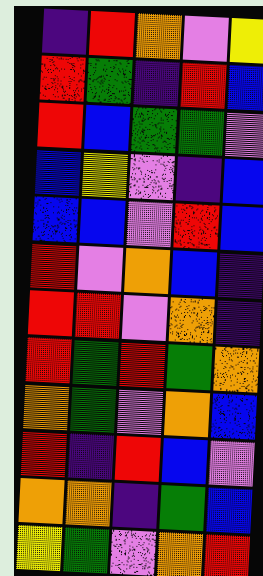[["indigo", "red", "orange", "violet", "yellow"], ["red", "green", "indigo", "red", "blue"], ["red", "blue", "green", "green", "violet"], ["blue", "yellow", "violet", "indigo", "blue"], ["blue", "blue", "violet", "red", "blue"], ["red", "violet", "orange", "blue", "indigo"], ["red", "red", "violet", "orange", "indigo"], ["red", "green", "red", "green", "orange"], ["orange", "green", "violet", "orange", "blue"], ["red", "indigo", "red", "blue", "violet"], ["orange", "orange", "indigo", "green", "blue"], ["yellow", "green", "violet", "orange", "red"]]